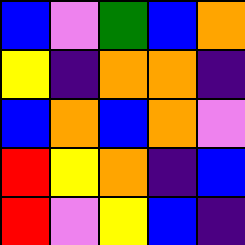[["blue", "violet", "green", "blue", "orange"], ["yellow", "indigo", "orange", "orange", "indigo"], ["blue", "orange", "blue", "orange", "violet"], ["red", "yellow", "orange", "indigo", "blue"], ["red", "violet", "yellow", "blue", "indigo"]]